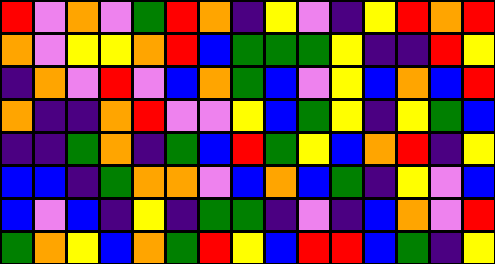[["red", "violet", "orange", "violet", "green", "red", "orange", "indigo", "yellow", "violet", "indigo", "yellow", "red", "orange", "red"], ["orange", "violet", "yellow", "yellow", "orange", "red", "blue", "green", "green", "green", "yellow", "indigo", "indigo", "red", "yellow"], ["indigo", "orange", "violet", "red", "violet", "blue", "orange", "green", "blue", "violet", "yellow", "blue", "orange", "blue", "red"], ["orange", "indigo", "indigo", "orange", "red", "violet", "violet", "yellow", "blue", "green", "yellow", "indigo", "yellow", "green", "blue"], ["indigo", "indigo", "green", "orange", "indigo", "green", "blue", "red", "green", "yellow", "blue", "orange", "red", "indigo", "yellow"], ["blue", "blue", "indigo", "green", "orange", "orange", "violet", "blue", "orange", "blue", "green", "indigo", "yellow", "violet", "blue"], ["blue", "violet", "blue", "indigo", "yellow", "indigo", "green", "green", "indigo", "violet", "indigo", "blue", "orange", "violet", "red"], ["green", "orange", "yellow", "blue", "orange", "green", "red", "yellow", "blue", "red", "red", "blue", "green", "indigo", "yellow"]]